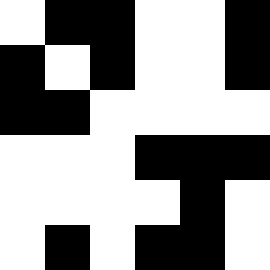[["white", "black", "black", "white", "white", "black"], ["black", "white", "black", "white", "white", "black"], ["black", "black", "white", "white", "white", "white"], ["white", "white", "white", "black", "black", "black"], ["white", "white", "white", "white", "black", "white"], ["white", "black", "white", "black", "black", "white"]]